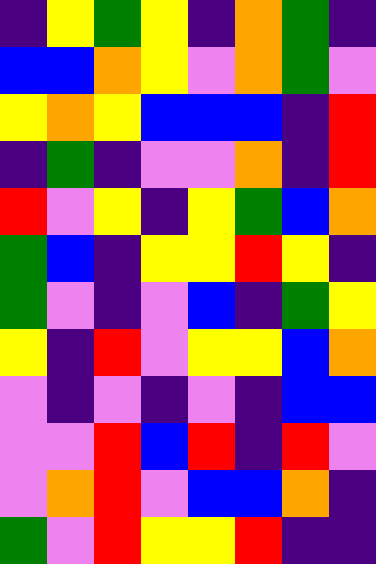[["indigo", "yellow", "green", "yellow", "indigo", "orange", "green", "indigo"], ["blue", "blue", "orange", "yellow", "violet", "orange", "green", "violet"], ["yellow", "orange", "yellow", "blue", "blue", "blue", "indigo", "red"], ["indigo", "green", "indigo", "violet", "violet", "orange", "indigo", "red"], ["red", "violet", "yellow", "indigo", "yellow", "green", "blue", "orange"], ["green", "blue", "indigo", "yellow", "yellow", "red", "yellow", "indigo"], ["green", "violet", "indigo", "violet", "blue", "indigo", "green", "yellow"], ["yellow", "indigo", "red", "violet", "yellow", "yellow", "blue", "orange"], ["violet", "indigo", "violet", "indigo", "violet", "indigo", "blue", "blue"], ["violet", "violet", "red", "blue", "red", "indigo", "red", "violet"], ["violet", "orange", "red", "violet", "blue", "blue", "orange", "indigo"], ["green", "violet", "red", "yellow", "yellow", "red", "indigo", "indigo"]]